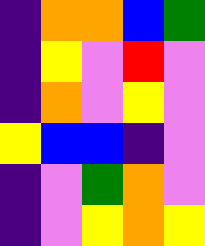[["indigo", "orange", "orange", "blue", "green"], ["indigo", "yellow", "violet", "red", "violet"], ["indigo", "orange", "violet", "yellow", "violet"], ["yellow", "blue", "blue", "indigo", "violet"], ["indigo", "violet", "green", "orange", "violet"], ["indigo", "violet", "yellow", "orange", "yellow"]]